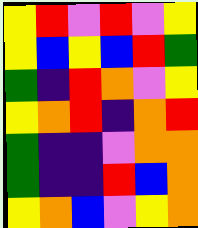[["yellow", "red", "violet", "red", "violet", "yellow"], ["yellow", "blue", "yellow", "blue", "red", "green"], ["green", "indigo", "red", "orange", "violet", "yellow"], ["yellow", "orange", "red", "indigo", "orange", "red"], ["green", "indigo", "indigo", "violet", "orange", "orange"], ["green", "indigo", "indigo", "red", "blue", "orange"], ["yellow", "orange", "blue", "violet", "yellow", "orange"]]